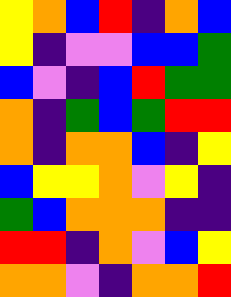[["yellow", "orange", "blue", "red", "indigo", "orange", "blue"], ["yellow", "indigo", "violet", "violet", "blue", "blue", "green"], ["blue", "violet", "indigo", "blue", "red", "green", "green"], ["orange", "indigo", "green", "blue", "green", "red", "red"], ["orange", "indigo", "orange", "orange", "blue", "indigo", "yellow"], ["blue", "yellow", "yellow", "orange", "violet", "yellow", "indigo"], ["green", "blue", "orange", "orange", "orange", "indigo", "indigo"], ["red", "red", "indigo", "orange", "violet", "blue", "yellow"], ["orange", "orange", "violet", "indigo", "orange", "orange", "red"]]